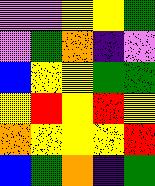[["violet", "violet", "yellow", "yellow", "green"], ["violet", "green", "orange", "indigo", "violet"], ["blue", "yellow", "yellow", "green", "green"], ["yellow", "red", "yellow", "red", "yellow"], ["orange", "yellow", "yellow", "yellow", "red"], ["blue", "green", "orange", "indigo", "green"]]